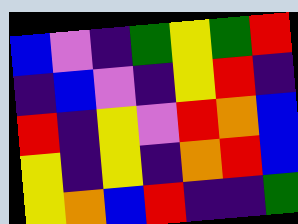[["blue", "violet", "indigo", "green", "yellow", "green", "red"], ["indigo", "blue", "violet", "indigo", "yellow", "red", "indigo"], ["red", "indigo", "yellow", "violet", "red", "orange", "blue"], ["yellow", "indigo", "yellow", "indigo", "orange", "red", "blue"], ["yellow", "orange", "blue", "red", "indigo", "indigo", "green"]]